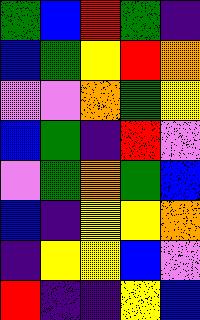[["green", "blue", "red", "green", "indigo"], ["blue", "green", "yellow", "red", "orange"], ["violet", "violet", "orange", "green", "yellow"], ["blue", "green", "indigo", "red", "violet"], ["violet", "green", "orange", "green", "blue"], ["blue", "indigo", "yellow", "yellow", "orange"], ["indigo", "yellow", "yellow", "blue", "violet"], ["red", "indigo", "indigo", "yellow", "blue"]]